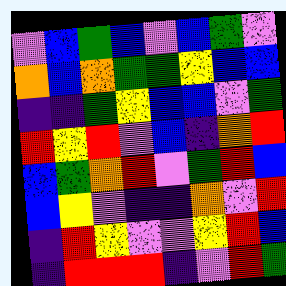[["violet", "blue", "green", "blue", "violet", "blue", "green", "violet"], ["orange", "blue", "orange", "green", "green", "yellow", "blue", "blue"], ["indigo", "indigo", "green", "yellow", "blue", "blue", "violet", "green"], ["red", "yellow", "red", "violet", "blue", "indigo", "orange", "red"], ["blue", "green", "orange", "red", "violet", "green", "red", "blue"], ["blue", "yellow", "violet", "indigo", "indigo", "orange", "violet", "red"], ["indigo", "red", "yellow", "violet", "violet", "yellow", "red", "blue"], ["indigo", "red", "red", "red", "indigo", "violet", "red", "green"]]